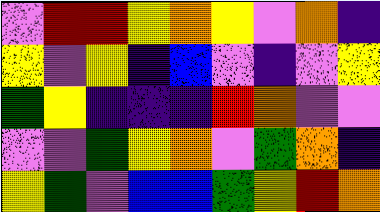[["violet", "red", "red", "yellow", "orange", "yellow", "violet", "orange", "indigo"], ["yellow", "violet", "yellow", "indigo", "blue", "violet", "indigo", "violet", "yellow"], ["green", "yellow", "indigo", "indigo", "indigo", "red", "orange", "violet", "violet"], ["violet", "violet", "green", "yellow", "orange", "violet", "green", "orange", "indigo"], ["yellow", "green", "violet", "blue", "blue", "green", "yellow", "red", "orange"]]